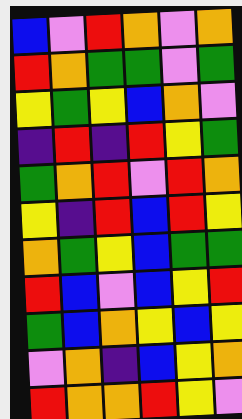[["blue", "violet", "red", "orange", "violet", "orange"], ["red", "orange", "green", "green", "violet", "green"], ["yellow", "green", "yellow", "blue", "orange", "violet"], ["indigo", "red", "indigo", "red", "yellow", "green"], ["green", "orange", "red", "violet", "red", "orange"], ["yellow", "indigo", "red", "blue", "red", "yellow"], ["orange", "green", "yellow", "blue", "green", "green"], ["red", "blue", "violet", "blue", "yellow", "red"], ["green", "blue", "orange", "yellow", "blue", "yellow"], ["violet", "orange", "indigo", "blue", "yellow", "orange"], ["red", "orange", "orange", "red", "yellow", "violet"]]